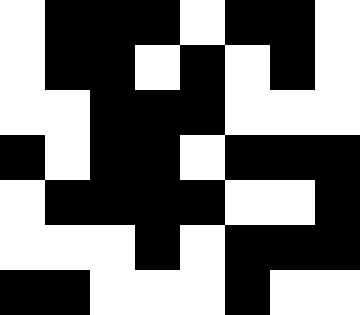[["white", "black", "black", "black", "white", "black", "black", "white"], ["white", "black", "black", "white", "black", "white", "black", "white"], ["white", "white", "black", "black", "black", "white", "white", "white"], ["black", "white", "black", "black", "white", "black", "black", "black"], ["white", "black", "black", "black", "black", "white", "white", "black"], ["white", "white", "white", "black", "white", "black", "black", "black"], ["black", "black", "white", "white", "white", "black", "white", "white"]]